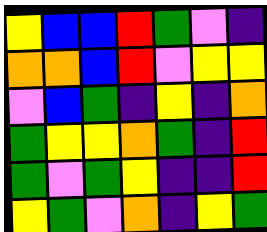[["yellow", "blue", "blue", "red", "green", "violet", "indigo"], ["orange", "orange", "blue", "red", "violet", "yellow", "yellow"], ["violet", "blue", "green", "indigo", "yellow", "indigo", "orange"], ["green", "yellow", "yellow", "orange", "green", "indigo", "red"], ["green", "violet", "green", "yellow", "indigo", "indigo", "red"], ["yellow", "green", "violet", "orange", "indigo", "yellow", "green"]]